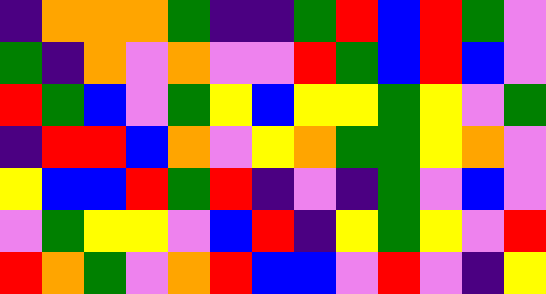[["indigo", "orange", "orange", "orange", "green", "indigo", "indigo", "green", "red", "blue", "red", "green", "violet"], ["green", "indigo", "orange", "violet", "orange", "violet", "violet", "red", "green", "blue", "red", "blue", "violet"], ["red", "green", "blue", "violet", "green", "yellow", "blue", "yellow", "yellow", "green", "yellow", "violet", "green"], ["indigo", "red", "red", "blue", "orange", "violet", "yellow", "orange", "green", "green", "yellow", "orange", "violet"], ["yellow", "blue", "blue", "red", "green", "red", "indigo", "violet", "indigo", "green", "violet", "blue", "violet"], ["violet", "green", "yellow", "yellow", "violet", "blue", "red", "indigo", "yellow", "green", "yellow", "violet", "red"], ["red", "orange", "green", "violet", "orange", "red", "blue", "blue", "violet", "red", "violet", "indigo", "yellow"]]